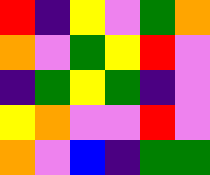[["red", "indigo", "yellow", "violet", "green", "orange"], ["orange", "violet", "green", "yellow", "red", "violet"], ["indigo", "green", "yellow", "green", "indigo", "violet"], ["yellow", "orange", "violet", "violet", "red", "violet"], ["orange", "violet", "blue", "indigo", "green", "green"]]